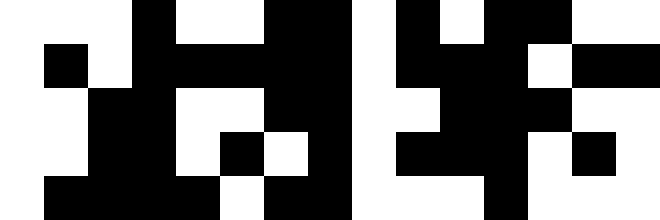[["white", "white", "white", "black", "white", "white", "black", "black", "white", "black", "white", "black", "black", "white", "white"], ["white", "black", "white", "black", "black", "black", "black", "black", "white", "black", "black", "black", "white", "black", "black"], ["white", "white", "black", "black", "white", "white", "black", "black", "white", "white", "black", "black", "black", "white", "white"], ["white", "white", "black", "black", "white", "black", "white", "black", "white", "black", "black", "black", "white", "black", "white"], ["white", "black", "black", "black", "black", "white", "black", "black", "white", "white", "white", "black", "white", "white", "white"]]